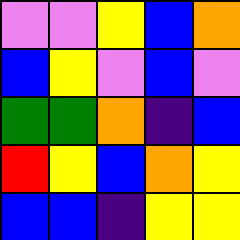[["violet", "violet", "yellow", "blue", "orange"], ["blue", "yellow", "violet", "blue", "violet"], ["green", "green", "orange", "indigo", "blue"], ["red", "yellow", "blue", "orange", "yellow"], ["blue", "blue", "indigo", "yellow", "yellow"]]